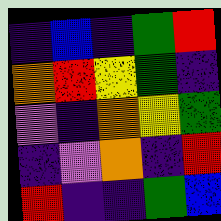[["indigo", "blue", "indigo", "green", "red"], ["orange", "red", "yellow", "green", "indigo"], ["violet", "indigo", "orange", "yellow", "green"], ["indigo", "violet", "orange", "indigo", "red"], ["red", "indigo", "indigo", "green", "blue"]]